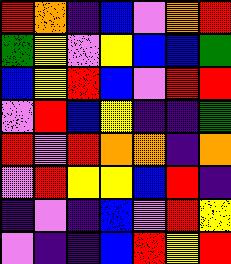[["red", "orange", "indigo", "blue", "violet", "orange", "red"], ["green", "yellow", "violet", "yellow", "blue", "blue", "green"], ["blue", "yellow", "red", "blue", "violet", "red", "red"], ["violet", "red", "blue", "yellow", "indigo", "indigo", "green"], ["red", "violet", "red", "orange", "orange", "indigo", "orange"], ["violet", "red", "yellow", "yellow", "blue", "red", "indigo"], ["indigo", "violet", "indigo", "blue", "violet", "red", "yellow"], ["violet", "indigo", "indigo", "blue", "red", "yellow", "red"]]